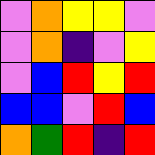[["violet", "orange", "yellow", "yellow", "violet"], ["violet", "orange", "indigo", "violet", "yellow"], ["violet", "blue", "red", "yellow", "red"], ["blue", "blue", "violet", "red", "blue"], ["orange", "green", "red", "indigo", "red"]]